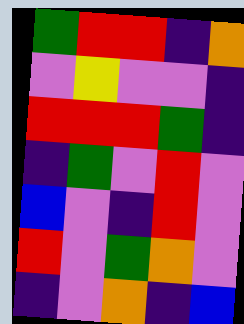[["green", "red", "red", "indigo", "orange"], ["violet", "yellow", "violet", "violet", "indigo"], ["red", "red", "red", "green", "indigo"], ["indigo", "green", "violet", "red", "violet"], ["blue", "violet", "indigo", "red", "violet"], ["red", "violet", "green", "orange", "violet"], ["indigo", "violet", "orange", "indigo", "blue"]]